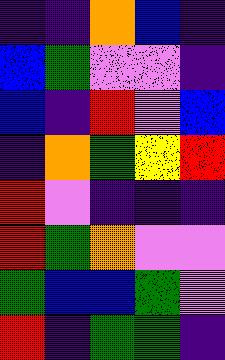[["indigo", "indigo", "orange", "blue", "indigo"], ["blue", "green", "violet", "violet", "indigo"], ["blue", "indigo", "red", "violet", "blue"], ["indigo", "orange", "green", "yellow", "red"], ["red", "violet", "indigo", "indigo", "indigo"], ["red", "green", "orange", "violet", "violet"], ["green", "blue", "blue", "green", "violet"], ["red", "indigo", "green", "green", "indigo"]]